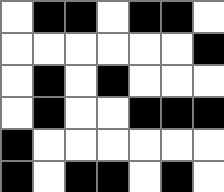[["white", "black", "black", "white", "black", "black", "white"], ["white", "white", "white", "white", "white", "white", "black"], ["white", "black", "white", "black", "white", "white", "white"], ["white", "black", "white", "white", "black", "black", "black"], ["black", "white", "white", "white", "white", "white", "white"], ["black", "white", "black", "black", "white", "black", "white"]]